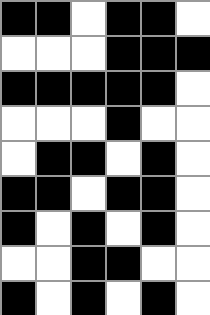[["black", "black", "white", "black", "black", "white"], ["white", "white", "white", "black", "black", "black"], ["black", "black", "black", "black", "black", "white"], ["white", "white", "white", "black", "white", "white"], ["white", "black", "black", "white", "black", "white"], ["black", "black", "white", "black", "black", "white"], ["black", "white", "black", "white", "black", "white"], ["white", "white", "black", "black", "white", "white"], ["black", "white", "black", "white", "black", "white"]]